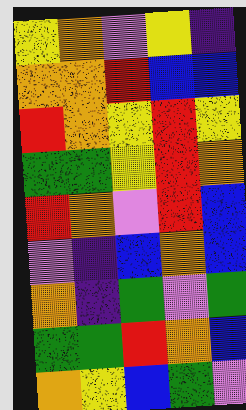[["yellow", "orange", "violet", "yellow", "indigo"], ["orange", "orange", "red", "blue", "blue"], ["red", "orange", "yellow", "red", "yellow"], ["green", "green", "yellow", "red", "orange"], ["red", "orange", "violet", "red", "blue"], ["violet", "indigo", "blue", "orange", "blue"], ["orange", "indigo", "green", "violet", "green"], ["green", "green", "red", "orange", "blue"], ["orange", "yellow", "blue", "green", "violet"]]